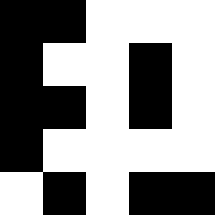[["black", "black", "white", "white", "white"], ["black", "white", "white", "black", "white"], ["black", "black", "white", "black", "white"], ["black", "white", "white", "white", "white"], ["white", "black", "white", "black", "black"]]